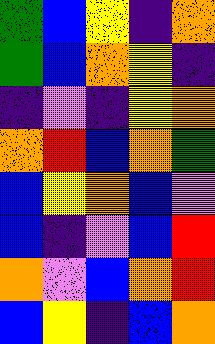[["green", "blue", "yellow", "indigo", "orange"], ["green", "blue", "orange", "yellow", "indigo"], ["indigo", "violet", "indigo", "yellow", "orange"], ["orange", "red", "blue", "orange", "green"], ["blue", "yellow", "orange", "blue", "violet"], ["blue", "indigo", "violet", "blue", "red"], ["orange", "violet", "blue", "orange", "red"], ["blue", "yellow", "indigo", "blue", "orange"]]